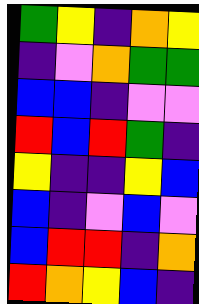[["green", "yellow", "indigo", "orange", "yellow"], ["indigo", "violet", "orange", "green", "green"], ["blue", "blue", "indigo", "violet", "violet"], ["red", "blue", "red", "green", "indigo"], ["yellow", "indigo", "indigo", "yellow", "blue"], ["blue", "indigo", "violet", "blue", "violet"], ["blue", "red", "red", "indigo", "orange"], ["red", "orange", "yellow", "blue", "indigo"]]